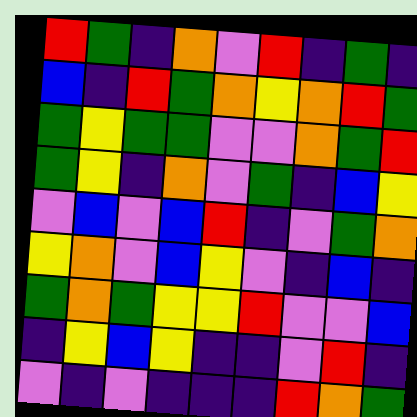[["red", "green", "indigo", "orange", "violet", "red", "indigo", "green", "indigo"], ["blue", "indigo", "red", "green", "orange", "yellow", "orange", "red", "green"], ["green", "yellow", "green", "green", "violet", "violet", "orange", "green", "red"], ["green", "yellow", "indigo", "orange", "violet", "green", "indigo", "blue", "yellow"], ["violet", "blue", "violet", "blue", "red", "indigo", "violet", "green", "orange"], ["yellow", "orange", "violet", "blue", "yellow", "violet", "indigo", "blue", "indigo"], ["green", "orange", "green", "yellow", "yellow", "red", "violet", "violet", "blue"], ["indigo", "yellow", "blue", "yellow", "indigo", "indigo", "violet", "red", "indigo"], ["violet", "indigo", "violet", "indigo", "indigo", "indigo", "red", "orange", "green"]]